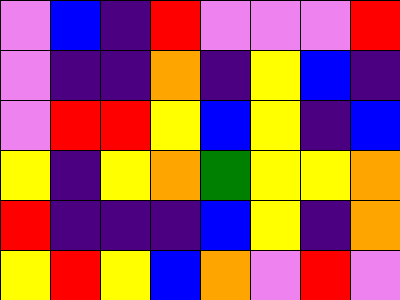[["violet", "blue", "indigo", "red", "violet", "violet", "violet", "red"], ["violet", "indigo", "indigo", "orange", "indigo", "yellow", "blue", "indigo"], ["violet", "red", "red", "yellow", "blue", "yellow", "indigo", "blue"], ["yellow", "indigo", "yellow", "orange", "green", "yellow", "yellow", "orange"], ["red", "indigo", "indigo", "indigo", "blue", "yellow", "indigo", "orange"], ["yellow", "red", "yellow", "blue", "orange", "violet", "red", "violet"]]